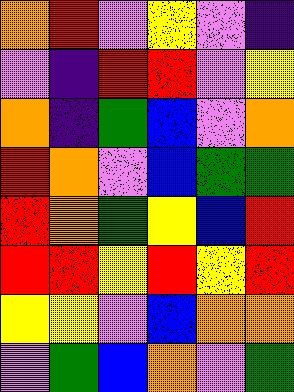[["orange", "red", "violet", "yellow", "violet", "indigo"], ["violet", "indigo", "red", "red", "violet", "yellow"], ["orange", "indigo", "green", "blue", "violet", "orange"], ["red", "orange", "violet", "blue", "green", "green"], ["red", "orange", "green", "yellow", "blue", "red"], ["red", "red", "yellow", "red", "yellow", "red"], ["yellow", "yellow", "violet", "blue", "orange", "orange"], ["violet", "green", "blue", "orange", "violet", "green"]]